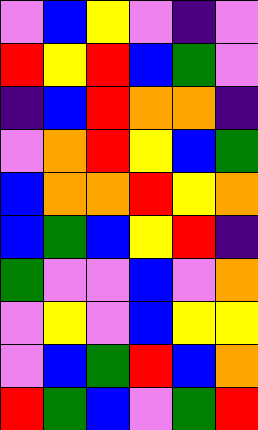[["violet", "blue", "yellow", "violet", "indigo", "violet"], ["red", "yellow", "red", "blue", "green", "violet"], ["indigo", "blue", "red", "orange", "orange", "indigo"], ["violet", "orange", "red", "yellow", "blue", "green"], ["blue", "orange", "orange", "red", "yellow", "orange"], ["blue", "green", "blue", "yellow", "red", "indigo"], ["green", "violet", "violet", "blue", "violet", "orange"], ["violet", "yellow", "violet", "blue", "yellow", "yellow"], ["violet", "blue", "green", "red", "blue", "orange"], ["red", "green", "blue", "violet", "green", "red"]]